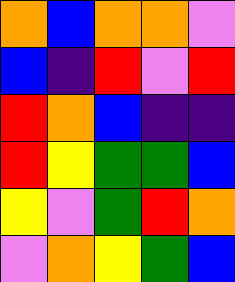[["orange", "blue", "orange", "orange", "violet"], ["blue", "indigo", "red", "violet", "red"], ["red", "orange", "blue", "indigo", "indigo"], ["red", "yellow", "green", "green", "blue"], ["yellow", "violet", "green", "red", "orange"], ["violet", "orange", "yellow", "green", "blue"]]